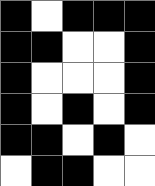[["black", "white", "black", "black", "black"], ["black", "black", "white", "white", "black"], ["black", "white", "white", "white", "black"], ["black", "white", "black", "white", "black"], ["black", "black", "white", "black", "white"], ["white", "black", "black", "white", "white"]]